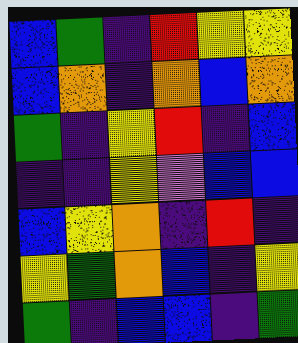[["blue", "green", "indigo", "red", "yellow", "yellow"], ["blue", "orange", "indigo", "orange", "blue", "orange"], ["green", "indigo", "yellow", "red", "indigo", "blue"], ["indigo", "indigo", "yellow", "violet", "blue", "blue"], ["blue", "yellow", "orange", "indigo", "red", "indigo"], ["yellow", "green", "orange", "blue", "indigo", "yellow"], ["green", "indigo", "blue", "blue", "indigo", "green"]]